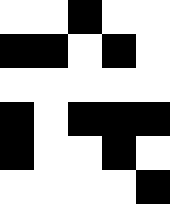[["white", "white", "black", "white", "white"], ["black", "black", "white", "black", "white"], ["white", "white", "white", "white", "white"], ["black", "white", "black", "black", "black"], ["black", "white", "white", "black", "white"], ["white", "white", "white", "white", "black"]]